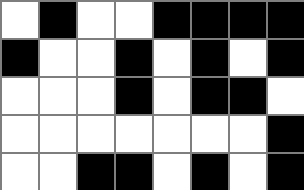[["white", "black", "white", "white", "black", "black", "black", "black"], ["black", "white", "white", "black", "white", "black", "white", "black"], ["white", "white", "white", "black", "white", "black", "black", "white"], ["white", "white", "white", "white", "white", "white", "white", "black"], ["white", "white", "black", "black", "white", "black", "white", "black"]]